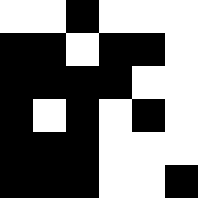[["white", "white", "black", "white", "white", "white"], ["black", "black", "white", "black", "black", "white"], ["black", "black", "black", "black", "white", "white"], ["black", "white", "black", "white", "black", "white"], ["black", "black", "black", "white", "white", "white"], ["black", "black", "black", "white", "white", "black"]]